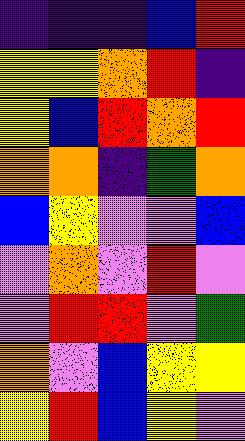[["indigo", "indigo", "indigo", "blue", "red"], ["yellow", "yellow", "orange", "red", "indigo"], ["yellow", "blue", "red", "orange", "red"], ["orange", "orange", "indigo", "green", "orange"], ["blue", "yellow", "violet", "violet", "blue"], ["violet", "orange", "violet", "red", "violet"], ["violet", "red", "red", "violet", "green"], ["orange", "violet", "blue", "yellow", "yellow"], ["yellow", "red", "blue", "yellow", "violet"]]